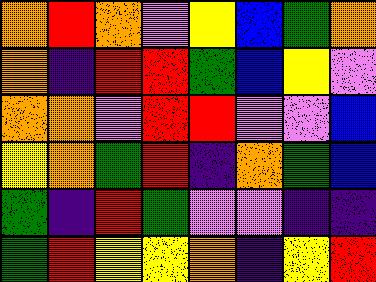[["orange", "red", "orange", "violet", "yellow", "blue", "green", "orange"], ["orange", "indigo", "red", "red", "green", "blue", "yellow", "violet"], ["orange", "orange", "violet", "red", "red", "violet", "violet", "blue"], ["yellow", "orange", "green", "red", "indigo", "orange", "green", "blue"], ["green", "indigo", "red", "green", "violet", "violet", "indigo", "indigo"], ["green", "red", "yellow", "yellow", "orange", "indigo", "yellow", "red"]]